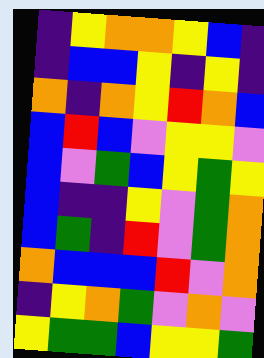[["indigo", "yellow", "orange", "orange", "yellow", "blue", "indigo"], ["indigo", "blue", "blue", "yellow", "indigo", "yellow", "indigo"], ["orange", "indigo", "orange", "yellow", "red", "orange", "blue"], ["blue", "red", "blue", "violet", "yellow", "yellow", "violet"], ["blue", "violet", "green", "blue", "yellow", "green", "yellow"], ["blue", "indigo", "indigo", "yellow", "violet", "green", "orange"], ["blue", "green", "indigo", "red", "violet", "green", "orange"], ["orange", "blue", "blue", "blue", "red", "violet", "orange"], ["indigo", "yellow", "orange", "green", "violet", "orange", "violet"], ["yellow", "green", "green", "blue", "yellow", "yellow", "green"]]